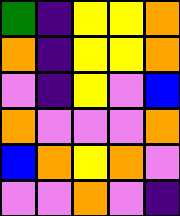[["green", "indigo", "yellow", "yellow", "orange"], ["orange", "indigo", "yellow", "yellow", "orange"], ["violet", "indigo", "yellow", "violet", "blue"], ["orange", "violet", "violet", "violet", "orange"], ["blue", "orange", "yellow", "orange", "violet"], ["violet", "violet", "orange", "violet", "indigo"]]